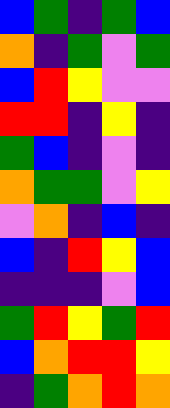[["blue", "green", "indigo", "green", "blue"], ["orange", "indigo", "green", "violet", "green"], ["blue", "red", "yellow", "violet", "violet"], ["red", "red", "indigo", "yellow", "indigo"], ["green", "blue", "indigo", "violet", "indigo"], ["orange", "green", "green", "violet", "yellow"], ["violet", "orange", "indigo", "blue", "indigo"], ["blue", "indigo", "red", "yellow", "blue"], ["indigo", "indigo", "indigo", "violet", "blue"], ["green", "red", "yellow", "green", "red"], ["blue", "orange", "red", "red", "yellow"], ["indigo", "green", "orange", "red", "orange"]]